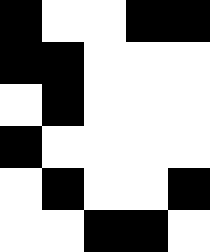[["black", "white", "white", "black", "black"], ["black", "black", "white", "white", "white"], ["white", "black", "white", "white", "white"], ["black", "white", "white", "white", "white"], ["white", "black", "white", "white", "black"], ["white", "white", "black", "black", "white"]]